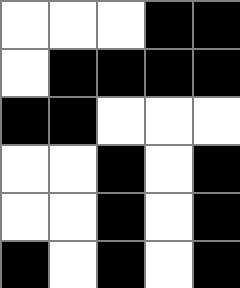[["white", "white", "white", "black", "black"], ["white", "black", "black", "black", "black"], ["black", "black", "white", "white", "white"], ["white", "white", "black", "white", "black"], ["white", "white", "black", "white", "black"], ["black", "white", "black", "white", "black"]]